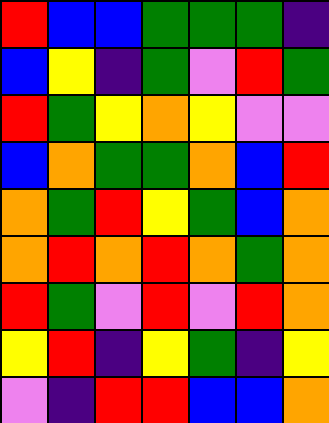[["red", "blue", "blue", "green", "green", "green", "indigo"], ["blue", "yellow", "indigo", "green", "violet", "red", "green"], ["red", "green", "yellow", "orange", "yellow", "violet", "violet"], ["blue", "orange", "green", "green", "orange", "blue", "red"], ["orange", "green", "red", "yellow", "green", "blue", "orange"], ["orange", "red", "orange", "red", "orange", "green", "orange"], ["red", "green", "violet", "red", "violet", "red", "orange"], ["yellow", "red", "indigo", "yellow", "green", "indigo", "yellow"], ["violet", "indigo", "red", "red", "blue", "blue", "orange"]]